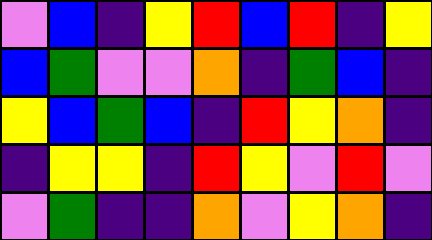[["violet", "blue", "indigo", "yellow", "red", "blue", "red", "indigo", "yellow"], ["blue", "green", "violet", "violet", "orange", "indigo", "green", "blue", "indigo"], ["yellow", "blue", "green", "blue", "indigo", "red", "yellow", "orange", "indigo"], ["indigo", "yellow", "yellow", "indigo", "red", "yellow", "violet", "red", "violet"], ["violet", "green", "indigo", "indigo", "orange", "violet", "yellow", "orange", "indigo"]]